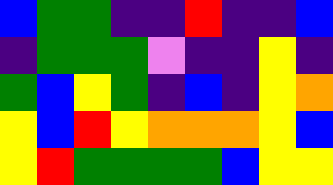[["blue", "green", "green", "indigo", "indigo", "red", "indigo", "indigo", "blue"], ["indigo", "green", "green", "green", "violet", "indigo", "indigo", "yellow", "indigo"], ["green", "blue", "yellow", "green", "indigo", "blue", "indigo", "yellow", "orange"], ["yellow", "blue", "red", "yellow", "orange", "orange", "orange", "yellow", "blue"], ["yellow", "red", "green", "green", "green", "green", "blue", "yellow", "yellow"]]